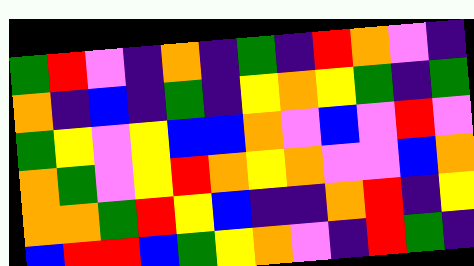[["green", "red", "violet", "indigo", "orange", "indigo", "green", "indigo", "red", "orange", "violet", "indigo"], ["orange", "indigo", "blue", "indigo", "green", "indigo", "yellow", "orange", "yellow", "green", "indigo", "green"], ["green", "yellow", "violet", "yellow", "blue", "blue", "orange", "violet", "blue", "violet", "red", "violet"], ["orange", "green", "violet", "yellow", "red", "orange", "yellow", "orange", "violet", "violet", "blue", "orange"], ["orange", "orange", "green", "red", "yellow", "blue", "indigo", "indigo", "orange", "red", "indigo", "yellow"], ["blue", "red", "red", "blue", "green", "yellow", "orange", "violet", "indigo", "red", "green", "indigo"]]